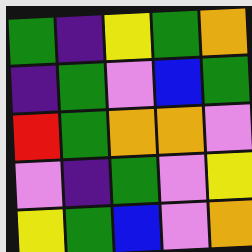[["green", "indigo", "yellow", "green", "orange"], ["indigo", "green", "violet", "blue", "green"], ["red", "green", "orange", "orange", "violet"], ["violet", "indigo", "green", "violet", "yellow"], ["yellow", "green", "blue", "violet", "orange"]]